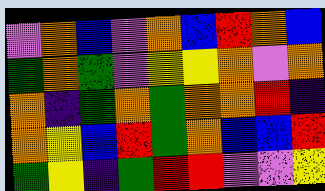[["violet", "orange", "blue", "violet", "orange", "blue", "red", "orange", "blue"], ["green", "orange", "green", "violet", "yellow", "yellow", "orange", "violet", "orange"], ["orange", "indigo", "green", "orange", "green", "orange", "orange", "red", "indigo"], ["orange", "yellow", "blue", "red", "green", "orange", "blue", "blue", "red"], ["green", "yellow", "indigo", "green", "red", "red", "violet", "violet", "yellow"]]